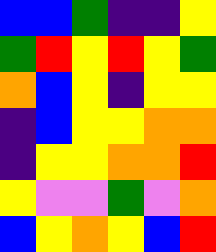[["blue", "blue", "green", "indigo", "indigo", "yellow"], ["green", "red", "yellow", "red", "yellow", "green"], ["orange", "blue", "yellow", "indigo", "yellow", "yellow"], ["indigo", "blue", "yellow", "yellow", "orange", "orange"], ["indigo", "yellow", "yellow", "orange", "orange", "red"], ["yellow", "violet", "violet", "green", "violet", "orange"], ["blue", "yellow", "orange", "yellow", "blue", "red"]]